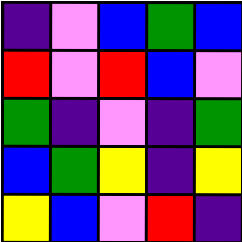[["indigo", "violet", "blue", "green", "blue"], ["red", "violet", "red", "blue", "violet"], ["green", "indigo", "violet", "indigo", "green"], ["blue", "green", "yellow", "indigo", "yellow"], ["yellow", "blue", "violet", "red", "indigo"]]